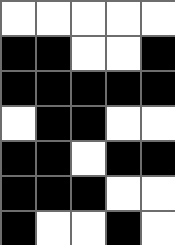[["white", "white", "white", "white", "white"], ["black", "black", "white", "white", "black"], ["black", "black", "black", "black", "black"], ["white", "black", "black", "white", "white"], ["black", "black", "white", "black", "black"], ["black", "black", "black", "white", "white"], ["black", "white", "white", "black", "white"]]